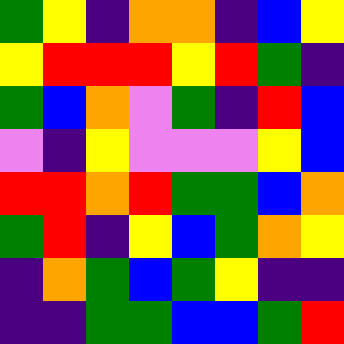[["green", "yellow", "indigo", "orange", "orange", "indigo", "blue", "yellow"], ["yellow", "red", "red", "red", "yellow", "red", "green", "indigo"], ["green", "blue", "orange", "violet", "green", "indigo", "red", "blue"], ["violet", "indigo", "yellow", "violet", "violet", "violet", "yellow", "blue"], ["red", "red", "orange", "red", "green", "green", "blue", "orange"], ["green", "red", "indigo", "yellow", "blue", "green", "orange", "yellow"], ["indigo", "orange", "green", "blue", "green", "yellow", "indigo", "indigo"], ["indigo", "indigo", "green", "green", "blue", "blue", "green", "red"]]